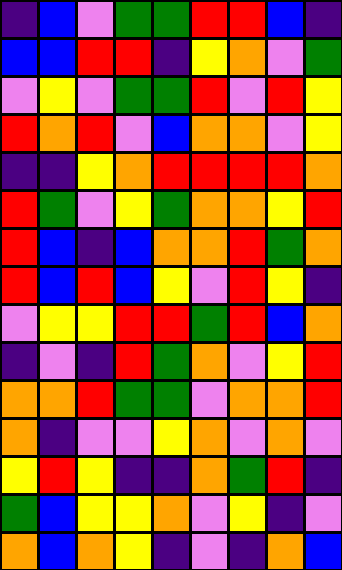[["indigo", "blue", "violet", "green", "green", "red", "red", "blue", "indigo"], ["blue", "blue", "red", "red", "indigo", "yellow", "orange", "violet", "green"], ["violet", "yellow", "violet", "green", "green", "red", "violet", "red", "yellow"], ["red", "orange", "red", "violet", "blue", "orange", "orange", "violet", "yellow"], ["indigo", "indigo", "yellow", "orange", "red", "red", "red", "red", "orange"], ["red", "green", "violet", "yellow", "green", "orange", "orange", "yellow", "red"], ["red", "blue", "indigo", "blue", "orange", "orange", "red", "green", "orange"], ["red", "blue", "red", "blue", "yellow", "violet", "red", "yellow", "indigo"], ["violet", "yellow", "yellow", "red", "red", "green", "red", "blue", "orange"], ["indigo", "violet", "indigo", "red", "green", "orange", "violet", "yellow", "red"], ["orange", "orange", "red", "green", "green", "violet", "orange", "orange", "red"], ["orange", "indigo", "violet", "violet", "yellow", "orange", "violet", "orange", "violet"], ["yellow", "red", "yellow", "indigo", "indigo", "orange", "green", "red", "indigo"], ["green", "blue", "yellow", "yellow", "orange", "violet", "yellow", "indigo", "violet"], ["orange", "blue", "orange", "yellow", "indigo", "violet", "indigo", "orange", "blue"]]